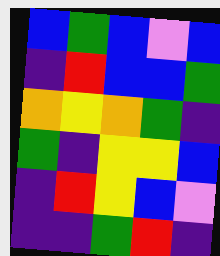[["blue", "green", "blue", "violet", "blue"], ["indigo", "red", "blue", "blue", "green"], ["orange", "yellow", "orange", "green", "indigo"], ["green", "indigo", "yellow", "yellow", "blue"], ["indigo", "red", "yellow", "blue", "violet"], ["indigo", "indigo", "green", "red", "indigo"]]